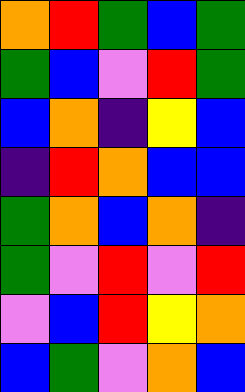[["orange", "red", "green", "blue", "green"], ["green", "blue", "violet", "red", "green"], ["blue", "orange", "indigo", "yellow", "blue"], ["indigo", "red", "orange", "blue", "blue"], ["green", "orange", "blue", "orange", "indigo"], ["green", "violet", "red", "violet", "red"], ["violet", "blue", "red", "yellow", "orange"], ["blue", "green", "violet", "orange", "blue"]]